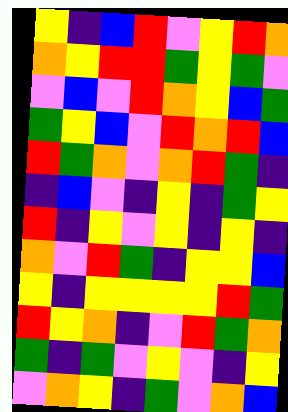[["yellow", "indigo", "blue", "red", "violet", "yellow", "red", "orange"], ["orange", "yellow", "red", "red", "green", "yellow", "green", "violet"], ["violet", "blue", "violet", "red", "orange", "yellow", "blue", "green"], ["green", "yellow", "blue", "violet", "red", "orange", "red", "blue"], ["red", "green", "orange", "violet", "orange", "red", "green", "indigo"], ["indigo", "blue", "violet", "indigo", "yellow", "indigo", "green", "yellow"], ["red", "indigo", "yellow", "violet", "yellow", "indigo", "yellow", "indigo"], ["orange", "violet", "red", "green", "indigo", "yellow", "yellow", "blue"], ["yellow", "indigo", "yellow", "yellow", "yellow", "yellow", "red", "green"], ["red", "yellow", "orange", "indigo", "violet", "red", "green", "orange"], ["green", "indigo", "green", "violet", "yellow", "violet", "indigo", "yellow"], ["violet", "orange", "yellow", "indigo", "green", "violet", "orange", "blue"]]